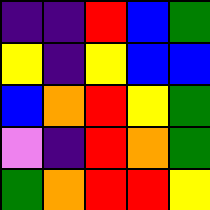[["indigo", "indigo", "red", "blue", "green"], ["yellow", "indigo", "yellow", "blue", "blue"], ["blue", "orange", "red", "yellow", "green"], ["violet", "indigo", "red", "orange", "green"], ["green", "orange", "red", "red", "yellow"]]